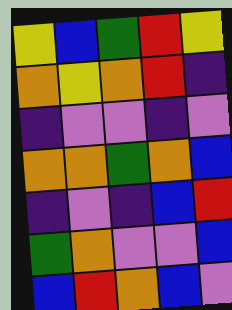[["yellow", "blue", "green", "red", "yellow"], ["orange", "yellow", "orange", "red", "indigo"], ["indigo", "violet", "violet", "indigo", "violet"], ["orange", "orange", "green", "orange", "blue"], ["indigo", "violet", "indigo", "blue", "red"], ["green", "orange", "violet", "violet", "blue"], ["blue", "red", "orange", "blue", "violet"]]